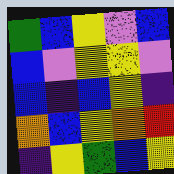[["green", "blue", "yellow", "violet", "blue"], ["blue", "violet", "yellow", "yellow", "violet"], ["blue", "indigo", "blue", "yellow", "indigo"], ["orange", "blue", "yellow", "orange", "red"], ["indigo", "yellow", "green", "blue", "yellow"]]